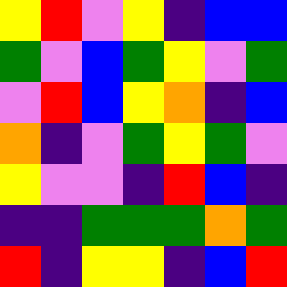[["yellow", "red", "violet", "yellow", "indigo", "blue", "blue"], ["green", "violet", "blue", "green", "yellow", "violet", "green"], ["violet", "red", "blue", "yellow", "orange", "indigo", "blue"], ["orange", "indigo", "violet", "green", "yellow", "green", "violet"], ["yellow", "violet", "violet", "indigo", "red", "blue", "indigo"], ["indigo", "indigo", "green", "green", "green", "orange", "green"], ["red", "indigo", "yellow", "yellow", "indigo", "blue", "red"]]